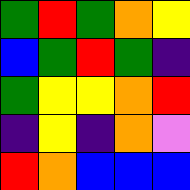[["green", "red", "green", "orange", "yellow"], ["blue", "green", "red", "green", "indigo"], ["green", "yellow", "yellow", "orange", "red"], ["indigo", "yellow", "indigo", "orange", "violet"], ["red", "orange", "blue", "blue", "blue"]]